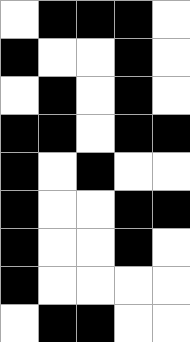[["white", "black", "black", "black", "white"], ["black", "white", "white", "black", "white"], ["white", "black", "white", "black", "white"], ["black", "black", "white", "black", "black"], ["black", "white", "black", "white", "white"], ["black", "white", "white", "black", "black"], ["black", "white", "white", "black", "white"], ["black", "white", "white", "white", "white"], ["white", "black", "black", "white", "white"]]